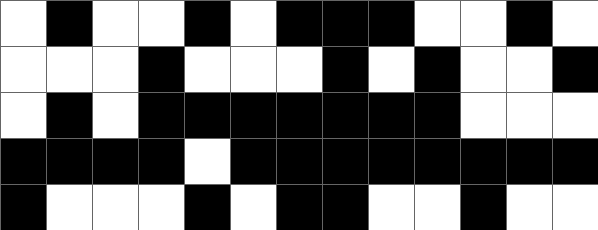[["white", "black", "white", "white", "black", "white", "black", "black", "black", "white", "white", "black", "white"], ["white", "white", "white", "black", "white", "white", "white", "black", "white", "black", "white", "white", "black"], ["white", "black", "white", "black", "black", "black", "black", "black", "black", "black", "white", "white", "white"], ["black", "black", "black", "black", "white", "black", "black", "black", "black", "black", "black", "black", "black"], ["black", "white", "white", "white", "black", "white", "black", "black", "white", "white", "black", "white", "white"]]